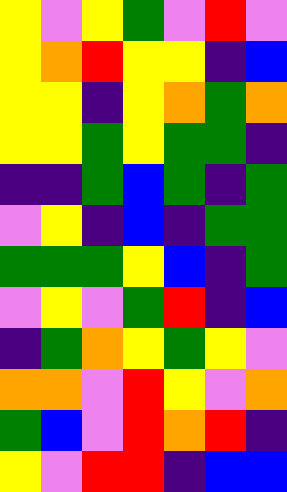[["yellow", "violet", "yellow", "green", "violet", "red", "violet"], ["yellow", "orange", "red", "yellow", "yellow", "indigo", "blue"], ["yellow", "yellow", "indigo", "yellow", "orange", "green", "orange"], ["yellow", "yellow", "green", "yellow", "green", "green", "indigo"], ["indigo", "indigo", "green", "blue", "green", "indigo", "green"], ["violet", "yellow", "indigo", "blue", "indigo", "green", "green"], ["green", "green", "green", "yellow", "blue", "indigo", "green"], ["violet", "yellow", "violet", "green", "red", "indigo", "blue"], ["indigo", "green", "orange", "yellow", "green", "yellow", "violet"], ["orange", "orange", "violet", "red", "yellow", "violet", "orange"], ["green", "blue", "violet", "red", "orange", "red", "indigo"], ["yellow", "violet", "red", "red", "indigo", "blue", "blue"]]